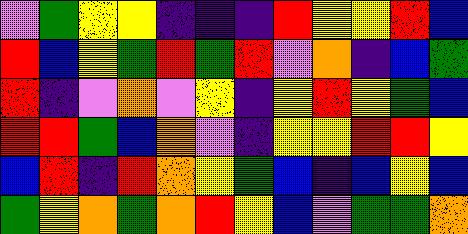[["violet", "green", "yellow", "yellow", "indigo", "indigo", "indigo", "red", "yellow", "yellow", "red", "blue"], ["red", "blue", "yellow", "green", "red", "green", "red", "violet", "orange", "indigo", "blue", "green"], ["red", "indigo", "violet", "orange", "violet", "yellow", "indigo", "yellow", "red", "yellow", "green", "blue"], ["red", "red", "green", "blue", "orange", "violet", "indigo", "yellow", "yellow", "red", "red", "yellow"], ["blue", "red", "indigo", "red", "orange", "yellow", "green", "blue", "indigo", "blue", "yellow", "blue"], ["green", "yellow", "orange", "green", "orange", "red", "yellow", "blue", "violet", "green", "green", "orange"]]